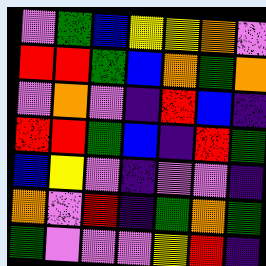[["violet", "green", "blue", "yellow", "yellow", "orange", "violet"], ["red", "red", "green", "blue", "orange", "green", "orange"], ["violet", "orange", "violet", "indigo", "red", "blue", "indigo"], ["red", "red", "green", "blue", "indigo", "red", "green"], ["blue", "yellow", "violet", "indigo", "violet", "violet", "indigo"], ["orange", "violet", "red", "indigo", "green", "orange", "green"], ["green", "violet", "violet", "violet", "yellow", "red", "indigo"]]